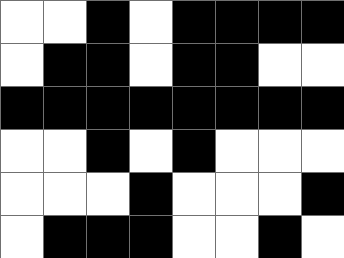[["white", "white", "black", "white", "black", "black", "black", "black"], ["white", "black", "black", "white", "black", "black", "white", "white"], ["black", "black", "black", "black", "black", "black", "black", "black"], ["white", "white", "black", "white", "black", "white", "white", "white"], ["white", "white", "white", "black", "white", "white", "white", "black"], ["white", "black", "black", "black", "white", "white", "black", "white"]]